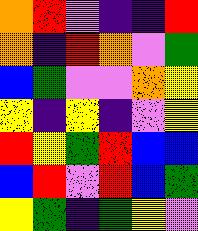[["orange", "red", "violet", "indigo", "indigo", "red"], ["orange", "indigo", "red", "orange", "violet", "green"], ["blue", "green", "violet", "violet", "orange", "yellow"], ["yellow", "indigo", "yellow", "indigo", "violet", "yellow"], ["red", "yellow", "green", "red", "blue", "blue"], ["blue", "red", "violet", "red", "blue", "green"], ["yellow", "green", "indigo", "green", "yellow", "violet"]]